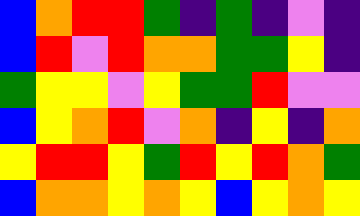[["blue", "orange", "red", "red", "green", "indigo", "green", "indigo", "violet", "indigo"], ["blue", "red", "violet", "red", "orange", "orange", "green", "green", "yellow", "indigo"], ["green", "yellow", "yellow", "violet", "yellow", "green", "green", "red", "violet", "violet"], ["blue", "yellow", "orange", "red", "violet", "orange", "indigo", "yellow", "indigo", "orange"], ["yellow", "red", "red", "yellow", "green", "red", "yellow", "red", "orange", "green"], ["blue", "orange", "orange", "yellow", "orange", "yellow", "blue", "yellow", "orange", "yellow"]]